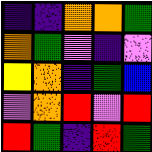[["indigo", "indigo", "orange", "orange", "green"], ["orange", "green", "violet", "indigo", "violet"], ["yellow", "orange", "indigo", "green", "blue"], ["violet", "orange", "red", "violet", "red"], ["red", "green", "indigo", "red", "green"]]